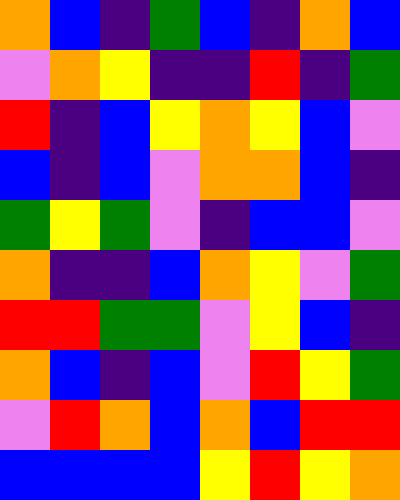[["orange", "blue", "indigo", "green", "blue", "indigo", "orange", "blue"], ["violet", "orange", "yellow", "indigo", "indigo", "red", "indigo", "green"], ["red", "indigo", "blue", "yellow", "orange", "yellow", "blue", "violet"], ["blue", "indigo", "blue", "violet", "orange", "orange", "blue", "indigo"], ["green", "yellow", "green", "violet", "indigo", "blue", "blue", "violet"], ["orange", "indigo", "indigo", "blue", "orange", "yellow", "violet", "green"], ["red", "red", "green", "green", "violet", "yellow", "blue", "indigo"], ["orange", "blue", "indigo", "blue", "violet", "red", "yellow", "green"], ["violet", "red", "orange", "blue", "orange", "blue", "red", "red"], ["blue", "blue", "blue", "blue", "yellow", "red", "yellow", "orange"]]